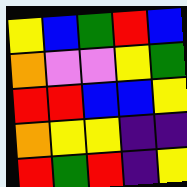[["yellow", "blue", "green", "red", "blue"], ["orange", "violet", "violet", "yellow", "green"], ["red", "red", "blue", "blue", "yellow"], ["orange", "yellow", "yellow", "indigo", "indigo"], ["red", "green", "red", "indigo", "yellow"]]